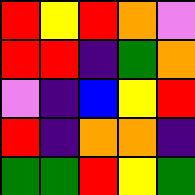[["red", "yellow", "red", "orange", "violet"], ["red", "red", "indigo", "green", "orange"], ["violet", "indigo", "blue", "yellow", "red"], ["red", "indigo", "orange", "orange", "indigo"], ["green", "green", "red", "yellow", "green"]]